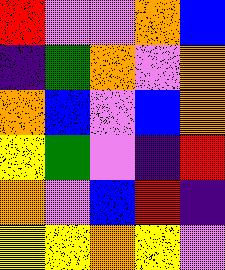[["red", "violet", "violet", "orange", "blue"], ["indigo", "green", "orange", "violet", "orange"], ["orange", "blue", "violet", "blue", "orange"], ["yellow", "green", "violet", "indigo", "red"], ["orange", "violet", "blue", "red", "indigo"], ["yellow", "yellow", "orange", "yellow", "violet"]]